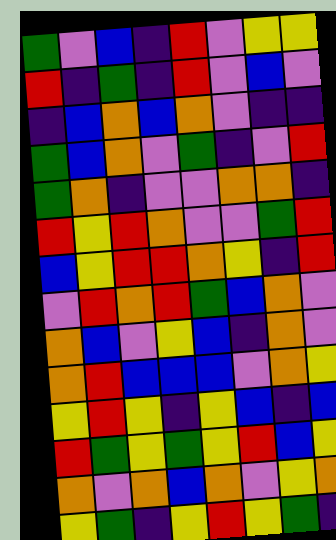[["green", "violet", "blue", "indigo", "red", "violet", "yellow", "yellow"], ["red", "indigo", "green", "indigo", "red", "violet", "blue", "violet"], ["indigo", "blue", "orange", "blue", "orange", "violet", "indigo", "indigo"], ["green", "blue", "orange", "violet", "green", "indigo", "violet", "red"], ["green", "orange", "indigo", "violet", "violet", "orange", "orange", "indigo"], ["red", "yellow", "red", "orange", "violet", "violet", "green", "red"], ["blue", "yellow", "red", "red", "orange", "yellow", "indigo", "red"], ["violet", "red", "orange", "red", "green", "blue", "orange", "violet"], ["orange", "blue", "violet", "yellow", "blue", "indigo", "orange", "violet"], ["orange", "red", "blue", "blue", "blue", "violet", "orange", "yellow"], ["yellow", "red", "yellow", "indigo", "yellow", "blue", "indigo", "blue"], ["red", "green", "yellow", "green", "yellow", "red", "blue", "yellow"], ["orange", "violet", "orange", "blue", "orange", "violet", "yellow", "orange"], ["yellow", "green", "indigo", "yellow", "red", "yellow", "green", "indigo"]]